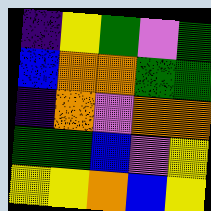[["indigo", "yellow", "green", "violet", "green"], ["blue", "orange", "orange", "green", "green"], ["indigo", "orange", "violet", "orange", "orange"], ["green", "green", "blue", "violet", "yellow"], ["yellow", "yellow", "orange", "blue", "yellow"]]